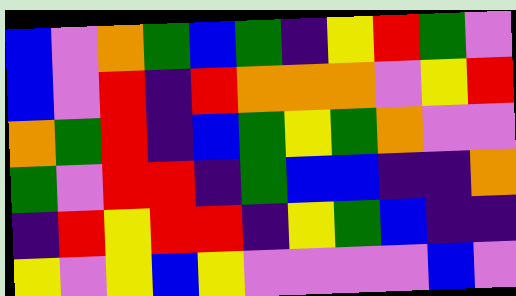[["blue", "violet", "orange", "green", "blue", "green", "indigo", "yellow", "red", "green", "violet"], ["blue", "violet", "red", "indigo", "red", "orange", "orange", "orange", "violet", "yellow", "red"], ["orange", "green", "red", "indigo", "blue", "green", "yellow", "green", "orange", "violet", "violet"], ["green", "violet", "red", "red", "indigo", "green", "blue", "blue", "indigo", "indigo", "orange"], ["indigo", "red", "yellow", "red", "red", "indigo", "yellow", "green", "blue", "indigo", "indigo"], ["yellow", "violet", "yellow", "blue", "yellow", "violet", "violet", "violet", "violet", "blue", "violet"]]